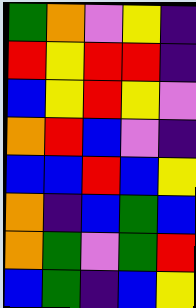[["green", "orange", "violet", "yellow", "indigo"], ["red", "yellow", "red", "red", "indigo"], ["blue", "yellow", "red", "yellow", "violet"], ["orange", "red", "blue", "violet", "indigo"], ["blue", "blue", "red", "blue", "yellow"], ["orange", "indigo", "blue", "green", "blue"], ["orange", "green", "violet", "green", "red"], ["blue", "green", "indigo", "blue", "yellow"]]